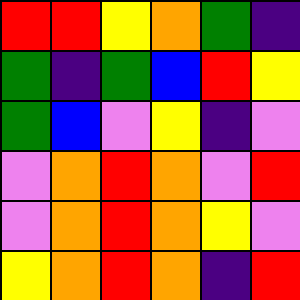[["red", "red", "yellow", "orange", "green", "indigo"], ["green", "indigo", "green", "blue", "red", "yellow"], ["green", "blue", "violet", "yellow", "indigo", "violet"], ["violet", "orange", "red", "orange", "violet", "red"], ["violet", "orange", "red", "orange", "yellow", "violet"], ["yellow", "orange", "red", "orange", "indigo", "red"]]